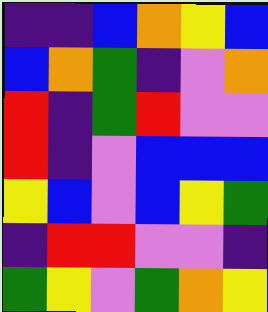[["indigo", "indigo", "blue", "orange", "yellow", "blue"], ["blue", "orange", "green", "indigo", "violet", "orange"], ["red", "indigo", "green", "red", "violet", "violet"], ["red", "indigo", "violet", "blue", "blue", "blue"], ["yellow", "blue", "violet", "blue", "yellow", "green"], ["indigo", "red", "red", "violet", "violet", "indigo"], ["green", "yellow", "violet", "green", "orange", "yellow"]]